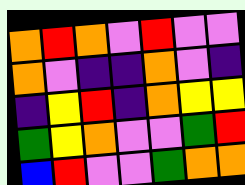[["orange", "red", "orange", "violet", "red", "violet", "violet"], ["orange", "violet", "indigo", "indigo", "orange", "violet", "indigo"], ["indigo", "yellow", "red", "indigo", "orange", "yellow", "yellow"], ["green", "yellow", "orange", "violet", "violet", "green", "red"], ["blue", "red", "violet", "violet", "green", "orange", "orange"]]